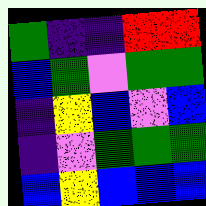[["green", "indigo", "indigo", "red", "red"], ["blue", "green", "violet", "green", "green"], ["indigo", "yellow", "blue", "violet", "blue"], ["indigo", "violet", "green", "green", "green"], ["blue", "yellow", "blue", "blue", "blue"]]